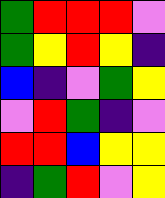[["green", "red", "red", "red", "violet"], ["green", "yellow", "red", "yellow", "indigo"], ["blue", "indigo", "violet", "green", "yellow"], ["violet", "red", "green", "indigo", "violet"], ["red", "red", "blue", "yellow", "yellow"], ["indigo", "green", "red", "violet", "yellow"]]